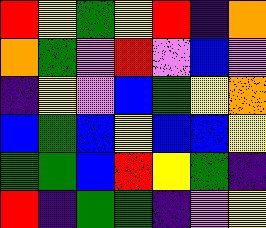[["red", "yellow", "green", "yellow", "red", "indigo", "orange"], ["orange", "green", "violet", "red", "violet", "blue", "violet"], ["indigo", "yellow", "violet", "blue", "green", "yellow", "orange"], ["blue", "green", "blue", "yellow", "blue", "blue", "yellow"], ["green", "green", "blue", "red", "yellow", "green", "indigo"], ["red", "indigo", "green", "green", "indigo", "violet", "yellow"]]